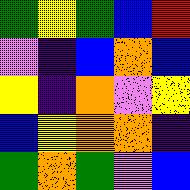[["green", "yellow", "green", "blue", "red"], ["violet", "indigo", "blue", "orange", "blue"], ["yellow", "indigo", "orange", "violet", "yellow"], ["blue", "yellow", "orange", "orange", "indigo"], ["green", "orange", "green", "violet", "blue"]]